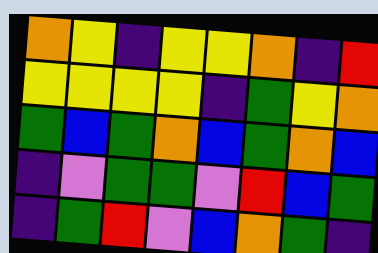[["orange", "yellow", "indigo", "yellow", "yellow", "orange", "indigo", "red"], ["yellow", "yellow", "yellow", "yellow", "indigo", "green", "yellow", "orange"], ["green", "blue", "green", "orange", "blue", "green", "orange", "blue"], ["indigo", "violet", "green", "green", "violet", "red", "blue", "green"], ["indigo", "green", "red", "violet", "blue", "orange", "green", "indigo"]]